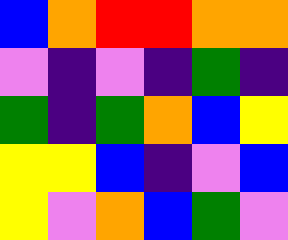[["blue", "orange", "red", "red", "orange", "orange"], ["violet", "indigo", "violet", "indigo", "green", "indigo"], ["green", "indigo", "green", "orange", "blue", "yellow"], ["yellow", "yellow", "blue", "indigo", "violet", "blue"], ["yellow", "violet", "orange", "blue", "green", "violet"]]